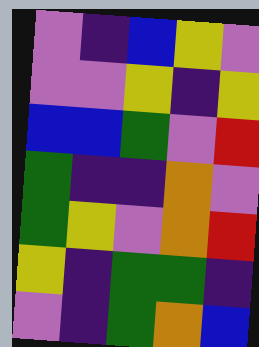[["violet", "indigo", "blue", "yellow", "violet"], ["violet", "violet", "yellow", "indigo", "yellow"], ["blue", "blue", "green", "violet", "red"], ["green", "indigo", "indigo", "orange", "violet"], ["green", "yellow", "violet", "orange", "red"], ["yellow", "indigo", "green", "green", "indigo"], ["violet", "indigo", "green", "orange", "blue"]]